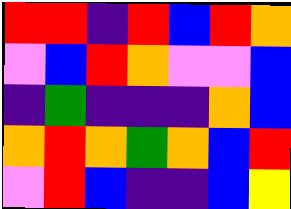[["red", "red", "indigo", "red", "blue", "red", "orange"], ["violet", "blue", "red", "orange", "violet", "violet", "blue"], ["indigo", "green", "indigo", "indigo", "indigo", "orange", "blue"], ["orange", "red", "orange", "green", "orange", "blue", "red"], ["violet", "red", "blue", "indigo", "indigo", "blue", "yellow"]]